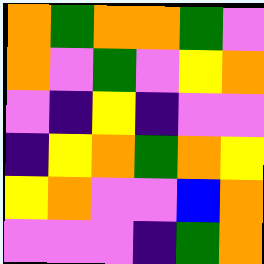[["orange", "green", "orange", "orange", "green", "violet"], ["orange", "violet", "green", "violet", "yellow", "orange"], ["violet", "indigo", "yellow", "indigo", "violet", "violet"], ["indigo", "yellow", "orange", "green", "orange", "yellow"], ["yellow", "orange", "violet", "violet", "blue", "orange"], ["violet", "violet", "violet", "indigo", "green", "orange"]]